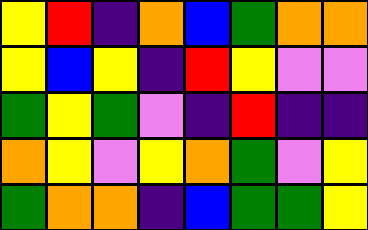[["yellow", "red", "indigo", "orange", "blue", "green", "orange", "orange"], ["yellow", "blue", "yellow", "indigo", "red", "yellow", "violet", "violet"], ["green", "yellow", "green", "violet", "indigo", "red", "indigo", "indigo"], ["orange", "yellow", "violet", "yellow", "orange", "green", "violet", "yellow"], ["green", "orange", "orange", "indigo", "blue", "green", "green", "yellow"]]